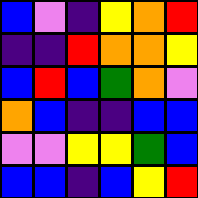[["blue", "violet", "indigo", "yellow", "orange", "red"], ["indigo", "indigo", "red", "orange", "orange", "yellow"], ["blue", "red", "blue", "green", "orange", "violet"], ["orange", "blue", "indigo", "indigo", "blue", "blue"], ["violet", "violet", "yellow", "yellow", "green", "blue"], ["blue", "blue", "indigo", "blue", "yellow", "red"]]